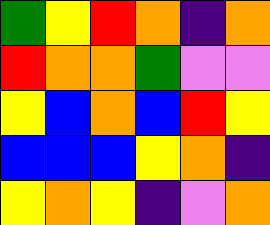[["green", "yellow", "red", "orange", "indigo", "orange"], ["red", "orange", "orange", "green", "violet", "violet"], ["yellow", "blue", "orange", "blue", "red", "yellow"], ["blue", "blue", "blue", "yellow", "orange", "indigo"], ["yellow", "orange", "yellow", "indigo", "violet", "orange"]]